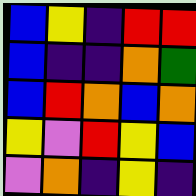[["blue", "yellow", "indigo", "red", "red"], ["blue", "indigo", "indigo", "orange", "green"], ["blue", "red", "orange", "blue", "orange"], ["yellow", "violet", "red", "yellow", "blue"], ["violet", "orange", "indigo", "yellow", "indigo"]]